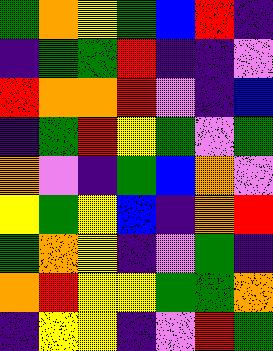[["green", "orange", "yellow", "green", "blue", "red", "indigo"], ["indigo", "green", "green", "red", "indigo", "indigo", "violet"], ["red", "orange", "orange", "red", "violet", "indigo", "blue"], ["indigo", "green", "red", "yellow", "green", "violet", "green"], ["orange", "violet", "indigo", "green", "blue", "orange", "violet"], ["yellow", "green", "yellow", "blue", "indigo", "orange", "red"], ["green", "orange", "yellow", "indigo", "violet", "green", "indigo"], ["orange", "red", "yellow", "yellow", "green", "green", "orange"], ["indigo", "yellow", "yellow", "indigo", "violet", "red", "green"]]